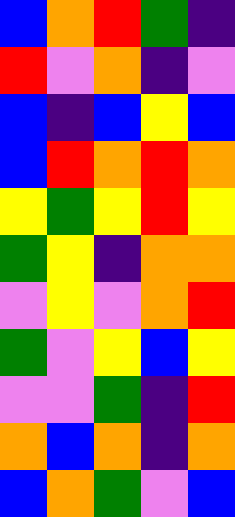[["blue", "orange", "red", "green", "indigo"], ["red", "violet", "orange", "indigo", "violet"], ["blue", "indigo", "blue", "yellow", "blue"], ["blue", "red", "orange", "red", "orange"], ["yellow", "green", "yellow", "red", "yellow"], ["green", "yellow", "indigo", "orange", "orange"], ["violet", "yellow", "violet", "orange", "red"], ["green", "violet", "yellow", "blue", "yellow"], ["violet", "violet", "green", "indigo", "red"], ["orange", "blue", "orange", "indigo", "orange"], ["blue", "orange", "green", "violet", "blue"]]